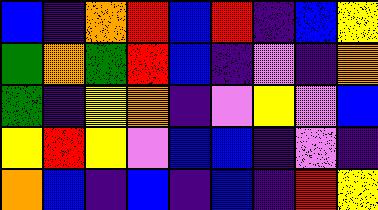[["blue", "indigo", "orange", "red", "blue", "red", "indigo", "blue", "yellow"], ["green", "orange", "green", "red", "blue", "indigo", "violet", "indigo", "orange"], ["green", "indigo", "yellow", "orange", "indigo", "violet", "yellow", "violet", "blue"], ["yellow", "red", "yellow", "violet", "blue", "blue", "indigo", "violet", "indigo"], ["orange", "blue", "indigo", "blue", "indigo", "blue", "indigo", "red", "yellow"]]